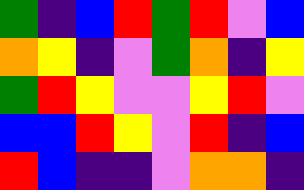[["green", "indigo", "blue", "red", "green", "red", "violet", "blue"], ["orange", "yellow", "indigo", "violet", "green", "orange", "indigo", "yellow"], ["green", "red", "yellow", "violet", "violet", "yellow", "red", "violet"], ["blue", "blue", "red", "yellow", "violet", "red", "indigo", "blue"], ["red", "blue", "indigo", "indigo", "violet", "orange", "orange", "indigo"]]